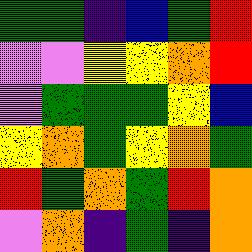[["green", "green", "indigo", "blue", "green", "red"], ["violet", "violet", "yellow", "yellow", "orange", "red"], ["violet", "green", "green", "green", "yellow", "blue"], ["yellow", "orange", "green", "yellow", "orange", "green"], ["red", "green", "orange", "green", "red", "orange"], ["violet", "orange", "indigo", "green", "indigo", "orange"]]